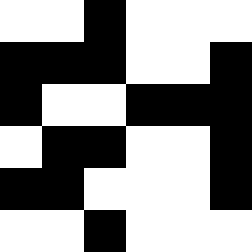[["white", "white", "black", "white", "white", "white"], ["black", "black", "black", "white", "white", "black"], ["black", "white", "white", "black", "black", "black"], ["white", "black", "black", "white", "white", "black"], ["black", "black", "white", "white", "white", "black"], ["white", "white", "black", "white", "white", "white"]]